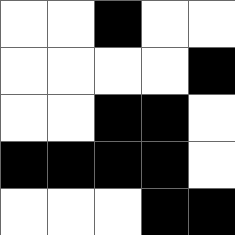[["white", "white", "black", "white", "white"], ["white", "white", "white", "white", "black"], ["white", "white", "black", "black", "white"], ["black", "black", "black", "black", "white"], ["white", "white", "white", "black", "black"]]